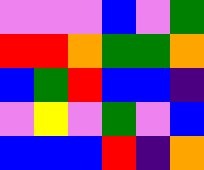[["violet", "violet", "violet", "blue", "violet", "green"], ["red", "red", "orange", "green", "green", "orange"], ["blue", "green", "red", "blue", "blue", "indigo"], ["violet", "yellow", "violet", "green", "violet", "blue"], ["blue", "blue", "blue", "red", "indigo", "orange"]]